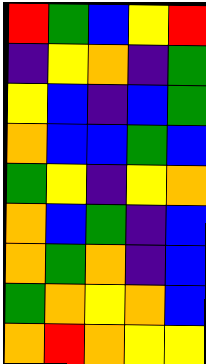[["red", "green", "blue", "yellow", "red"], ["indigo", "yellow", "orange", "indigo", "green"], ["yellow", "blue", "indigo", "blue", "green"], ["orange", "blue", "blue", "green", "blue"], ["green", "yellow", "indigo", "yellow", "orange"], ["orange", "blue", "green", "indigo", "blue"], ["orange", "green", "orange", "indigo", "blue"], ["green", "orange", "yellow", "orange", "blue"], ["orange", "red", "orange", "yellow", "yellow"]]